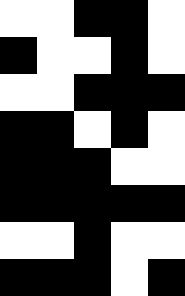[["white", "white", "black", "black", "white"], ["black", "white", "white", "black", "white"], ["white", "white", "black", "black", "black"], ["black", "black", "white", "black", "white"], ["black", "black", "black", "white", "white"], ["black", "black", "black", "black", "black"], ["white", "white", "black", "white", "white"], ["black", "black", "black", "white", "black"]]